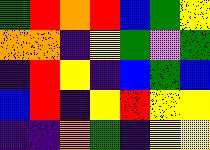[["green", "red", "orange", "red", "blue", "green", "yellow"], ["orange", "orange", "indigo", "yellow", "green", "violet", "green"], ["indigo", "red", "yellow", "indigo", "blue", "green", "blue"], ["blue", "red", "indigo", "yellow", "red", "yellow", "yellow"], ["indigo", "indigo", "orange", "green", "indigo", "yellow", "yellow"]]